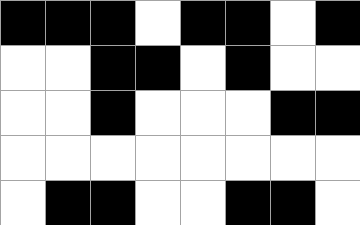[["black", "black", "black", "white", "black", "black", "white", "black"], ["white", "white", "black", "black", "white", "black", "white", "white"], ["white", "white", "black", "white", "white", "white", "black", "black"], ["white", "white", "white", "white", "white", "white", "white", "white"], ["white", "black", "black", "white", "white", "black", "black", "white"]]